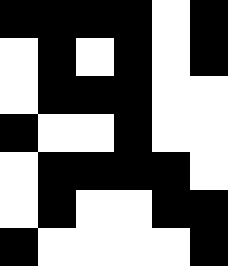[["black", "black", "black", "black", "white", "black"], ["white", "black", "white", "black", "white", "black"], ["white", "black", "black", "black", "white", "white"], ["black", "white", "white", "black", "white", "white"], ["white", "black", "black", "black", "black", "white"], ["white", "black", "white", "white", "black", "black"], ["black", "white", "white", "white", "white", "black"]]